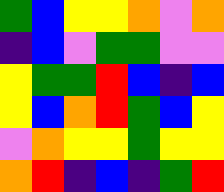[["green", "blue", "yellow", "yellow", "orange", "violet", "orange"], ["indigo", "blue", "violet", "green", "green", "violet", "violet"], ["yellow", "green", "green", "red", "blue", "indigo", "blue"], ["yellow", "blue", "orange", "red", "green", "blue", "yellow"], ["violet", "orange", "yellow", "yellow", "green", "yellow", "yellow"], ["orange", "red", "indigo", "blue", "indigo", "green", "red"]]